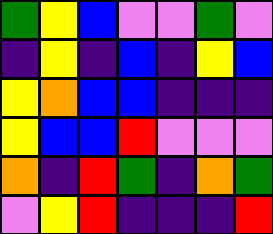[["green", "yellow", "blue", "violet", "violet", "green", "violet"], ["indigo", "yellow", "indigo", "blue", "indigo", "yellow", "blue"], ["yellow", "orange", "blue", "blue", "indigo", "indigo", "indigo"], ["yellow", "blue", "blue", "red", "violet", "violet", "violet"], ["orange", "indigo", "red", "green", "indigo", "orange", "green"], ["violet", "yellow", "red", "indigo", "indigo", "indigo", "red"]]